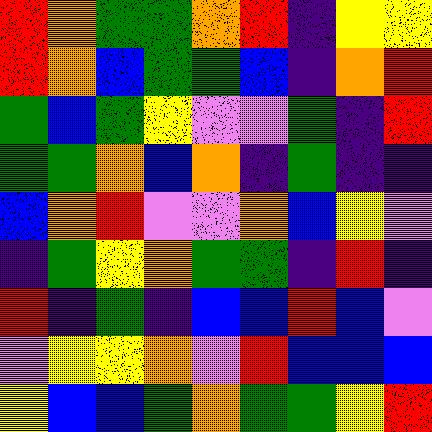[["red", "orange", "green", "green", "orange", "red", "indigo", "yellow", "yellow"], ["red", "orange", "blue", "green", "green", "blue", "indigo", "orange", "red"], ["green", "blue", "green", "yellow", "violet", "violet", "green", "indigo", "red"], ["green", "green", "orange", "blue", "orange", "indigo", "green", "indigo", "indigo"], ["blue", "orange", "red", "violet", "violet", "orange", "blue", "yellow", "violet"], ["indigo", "green", "yellow", "orange", "green", "green", "indigo", "red", "indigo"], ["red", "indigo", "green", "indigo", "blue", "blue", "red", "blue", "violet"], ["violet", "yellow", "yellow", "orange", "violet", "red", "blue", "blue", "blue"], ["yellow", "blue", "blue", "green", "orange", "green", "green", "yellow", "red"]]